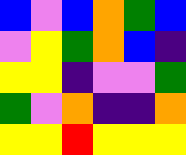[["blue", "violet", "blue", "orange", "green", "blue"], ["violet", "yellow", "green", "orange", "blue", "indigo"], ["yellow", "yellow", "indigo", "violet", "violet", "green"], ["green", "violet", "orange", "indigo", "indigo", "orange"], ["yellow", "yellow", "red", "yellow", "yellow", "yellow"]]